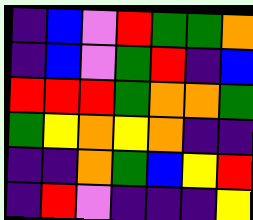[["indigo", "blue", "violet", "red", "green", "green", "orange"], ["indigo", "blue", "violet", "green", "red", "indigo", "blue"], ["red", "red", "red", "green", "orange", "orange", "green"], ["green", "yellow", "orange", "yellow", "orange", "indigo", "indigo"], ["indigo", "indigo", "orange", "green", "blue", "yellow", "red"], ["indigo", "red", "violet", "indigo", "indigo", "indigo", "yellow"]]